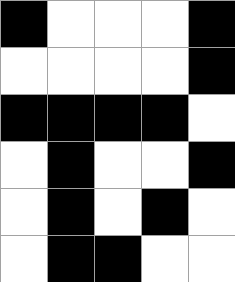[["black", "white", "white", "white", "black"], ["white", "white", "white", "white", "black"], ["black", "black", "black", "black", "white"], ["white", "black", "white", "white", "black"], ["white", "black", "white", "black", "white"], ["white", "black", "black", "white", "white"]]